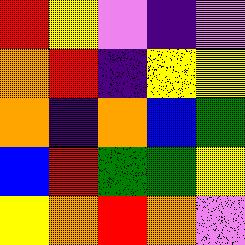[["red", "yellow", "violet", "indigo", "violet"], ["orange", "red", "indigo", "yellow", "yellow"], ["orange", "indigo", "orange", "blue", "green"], ["blue", "red", "green", "green", "yellow"], ["yellow", "orange", "red", "orange", "violet"]]